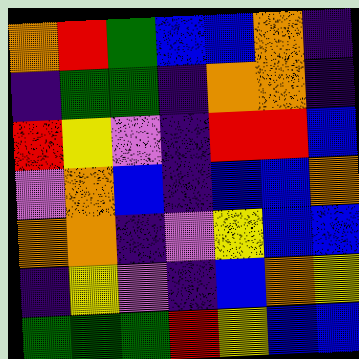[["orange", "red", "green", "blue", "blue", "orange", "indigo"], ["indigo", "green", "green", "indigo", "orange", "orange", "indigo"], ["red", "yellow", "violet", "indigo", "red", "red", "blue"], ["violet", "orange", "blue", "indigo", "blue", "blue", "orange"], ["orange", "orange", "indigo", "violet", "yellow", "blue", "blue"], ["indigo", "yellow", "violet", "indigo", "blue", "orange", "yellow"], ["green", "green", "green", "red", "yellow", "blue", "blue"]]